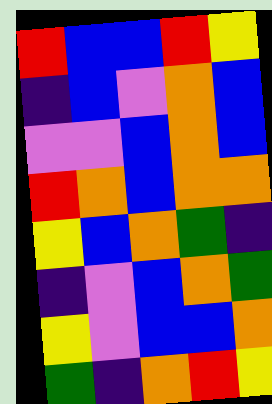[["red", "blue", "blue", "red", "yellow"], ["indigo", "blue", "violet", "orange", "blue"], ["violet", "violet", "blue", "orange", "blue"], ["red", "orange", "blue", "orange", "orange"], ["yellow", "blue", "orange", "green", "indigo"], ["indigo", "violet", "blue", "orange", "green"], ["yellow", "violet", "blue", "blue", "orange"], ["green", "indigo", "orange", "red", "yellow"]]